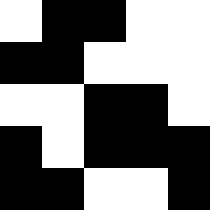[["white", "black", "black", "white", "white"], ["black", "black", "white", "white", "white"], ["white", "white", "black", "black", "white"], ["black", "white", "black", "black", "black"], ["black", "black", "white", "white", "black"]]